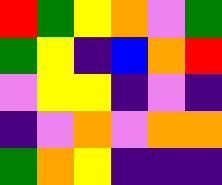[["red", "green", "yellow", "orange", "violet", "green"], ["green", "yellow", "indigo", "blue", "orange", "red"], ["violet", "yellow", "yellow", "indigo", "violet", "indigo"], ["indigo", "violet", "orange", "violet", "orange", "orange"], ["green", "orange", "yellow", "indigo", "indigo", "indigo"]]